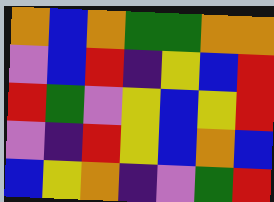[["orange", "blue", "orange", "green", "green", "orange", "orange"], ["violet", "blue", "red", "indigo", "yellow", "blue", "red"], ["red", "green", "violet", "yellow", "blue", "yellow", "red"], ["violet", "indigo", "red", "yellow", "blue", "orange", "blue"], ["blue", "yellow", "orange", "indigo", "violet", "green", "red"]]